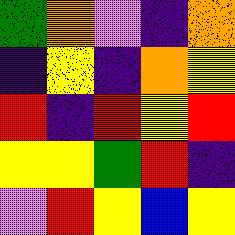[["green", "orange", "violet", "indigo", "orange"], ["indigo", "yellow", "indigo", "orange", "yellow"], ["red", "indigo", "red", "yellow", "red"], ["yellow", "yellow", "green", "red", "indigo"], ["violet", "red", "yellow", "blue", "yellow"]]